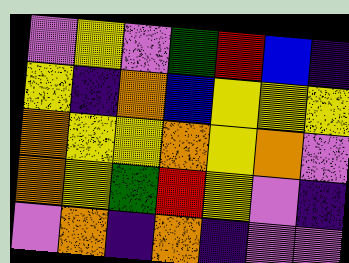[["violet", "yellow", "violet", "green", "red", "blue", "indigo"], ["yellow", "indigo", "orange", "blue", "yellow", "yellow", "yellow"], ["orange", "yellow", "yellow", "orange", "yellow", "orange", "violet"], ["orange", "yellow", "green", "red", "yellow", "violet", "indigo"], ["violet", "orange", "indigo", "orange", "indigo", "violet", "violet"]]